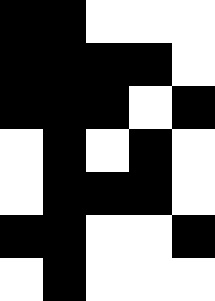[["black", "black", "white", "white", "white"], ["black", "black", "black", "black", "white"], ["black", "black", "black", "white", "black"], ["white", "black", "white", "black", "white"], ["white", "black", "black", "black", "white"], ["black", "black", "white", "white", "black"], ["white", "black", "white", "white", "white"]]